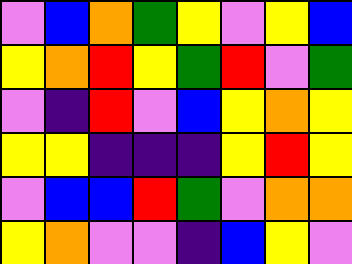[["violet", "blue", "orange", "green", "yellow", "violet", "yellow", "blue"], ["yellow", "orange", "red", "yellow", "green", "red", "violet", "green"], ["violet", "indigo", "red", "violet", "blue", "yellow", "orange", "yellow"], ["yellow", "yellow", "indigo", "indigo", "indigo", "yellow", "red", "yellow"], ["violet", "blue", "blue", "red", "green", "violet", "orange", "orange"], ["yellow", "orange", "violet", "violet", "indigo", "blue", "yellow", "violet"]]